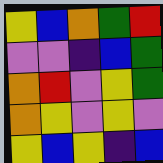[["yellow", "blue", "orange", "green", "red"], ["violet", "violet", "indigo", "blue", "green"], ["orange", "red", "violet", "yellow", "green"], ["orange", "yellow", "violet", "yellow", "violet"], ["yellow", "blue", "yellow", "indigo", "blue"]]